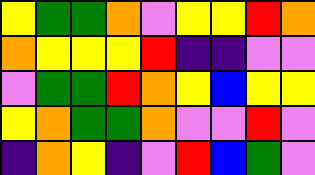[["yellow", "green", "green", "orange", "violet", "yellow", "yellow", "red", "orange"], ["orange", "yellow", "yellow", "yellow", "red", "indigo", "indigo", "violet", "violet"], ["violet", "green", "green", "red", "orange", "yellow", "blue", "yellow", "yellow"], ["yellow", "orange", "green", "green", "orange", "violet", "violet", "red", "violet"], ["indigo", "orange", "yellow", "indigo", "violet", "red", "blue", "green", "violet"]]